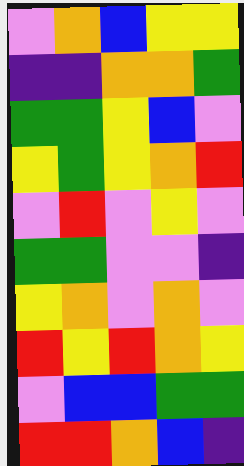[["violet", "orange", "blue", "yellow", "yellow"], ["indigo", "indigo", "orange", "orange", "green"], ["green", "green", "yellow", "blue", "violet"], ["yellow", "green", "yellow", "orange", "red"], ["violet", "red", "violet", "yellow", "violet"], ["green", "green", "violet", "violet", "indigo"], ["yellow", "orange", "violet", "orange", "violet"], ["red", "yellow", "red", "orange", "yellow"], ["violet", "blue", "blue", "green", "green"], ["red", "red", "orange", "blue", "indigo"]]